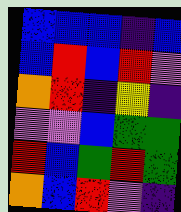[["blue", "blue", "blue", "indigo", "blue"], ["blue", "red", "blue", "red", "violet"], ["orange", "red", "indigo", "yellow", "indigo"], ["violet", "violet", "blue", "green", "green"], ["red", "blue", "green", "red", "green"], ["orange", "blue", "red", "violet", "indigo"]]